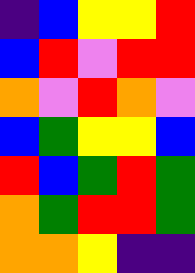[["indigo", "blue", "yellow", "yellow", "red"], ["blue", "red", "violet", "red", "red"], ["orange", "violet", "red", "orange", "violet"], ["blue", "green", "yellow", "yellow", "blue"], ["red", "blue", "green", "red", "green"], ["orange", "green", "red", "red", "green"], ["orange", "orange", "yellow", "indigo", "indigo"]]